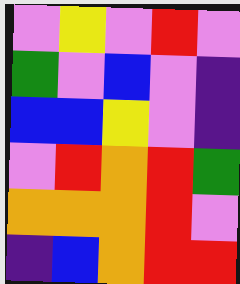[["violet", "yellow", "violet", "red", "violet"], ["green", "violet", "blue", "violet", "indigo"], ["blue", "blue", "yellow", "violet", "indigo"], ["violet", "red", "orange", "red", "green"], ["orange", "orange", "orange", "red", "violet"], ["indigo", "blue", "orange", "red", "red"]]